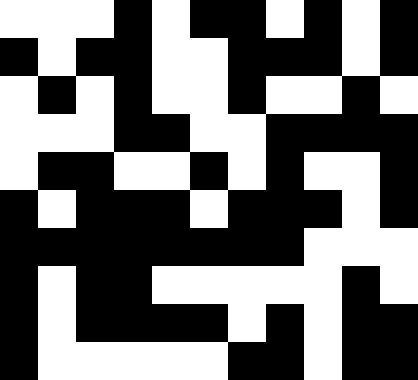[["white", "white", "white", "black", "white", "black", "black", "white", "black", "white", "black"], ["black", "white", "black", "black", "white", "white", "black", "black", "black", "white", "black"], ["white", "black", "white", "black", "white", "white", "black", "white", "white", "black", "white"], ["white", "white", "white", "black", "black", "white", "white", "black", "black", "black", "black"], ["white", "black", "black", "white", "white", "black", "white", "black", "white", "white", "black"], ["black", "white", "black", "black", "black", "white", "black", "black", "black", "white", "black"], ["black", "black", "black", "black", "black", "black", "black", "black", "white", "white", "white"], ["black", "white", "black", "black", "white", "white", "white", "white", "white", "black", "white"], ["black", "white", "black", "black", "black", "black", "white", "black", "white", "black", "black"], ["black", "white", "white", "white", "white", "white", "black", "black", "white", "black", "black"]]